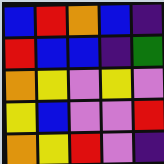[["blue", "red", "orange", "blue", "indigo"], ["red", "blue", "blue", "indigo", "green"], ["orange", "yellow", "violet", "yellow", "violet"], ["yellow", "blue", "violet", "violet", "red"], ["orange", "yellow", "red", "violet", "indigo"]]